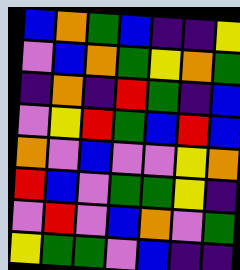[["blue", "orange", "green", "blue", "indigo", "indigo", "yellow"], ["violet", "blue", "orange", "green", "yellow", "orange", "green"], ["indigo", "orange", "indigo", "red", "green", "indigo", "blue"], ["violet", "yellow", "red", "green", "blue", "red", "blue"], ["orange", "violet", "blue", "violet", "violet", "yellow", "orange"], ["red", "blue", "violet", "green", "green", "yellow", "indigo"], ["violet", "red", "violet", "blue", "orange", "violet", "green"], ["yellow", "green", "green", "violet", "blue", "indigo", "indigo"]]